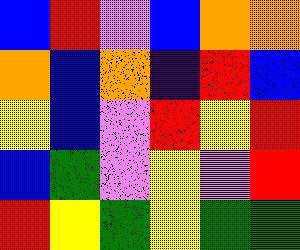[["blue", "red", "violet", "blue", "orange", "orange"], ["orange", "blue", "orange", "indigo", "red", "blue"], ["yellow", "blue", "violet", "red", "yellow", "red"], ["blue", "green", "violet", "yellow", "violet", "red"], ["red", "yellow", "green", "yellow", "green", "green"]]